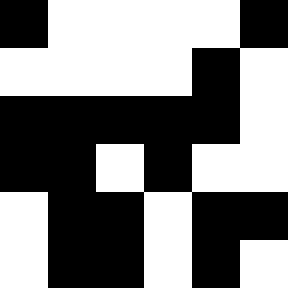[["black", "white", "white", "white", "white", "black"], ["white", "white", "white", "white", "black", "white"], ["black", "black", "black", "black", "black", "white"], ["black", "black", "white", "black", "white", "white"], ["white", "black", "black", "white", "black", "black"], ["white", "black", "black", "white", "black", "white"]]